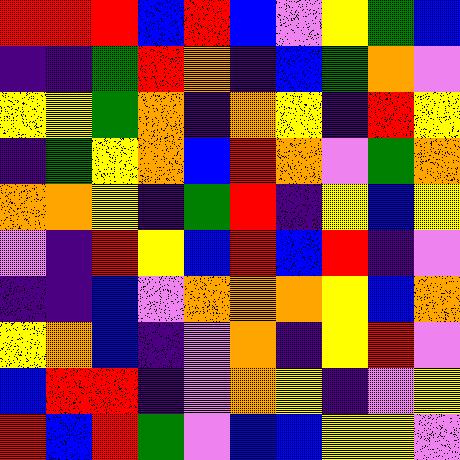[["red", "red", "red", "blue", "red", "blue", "violet", "yellow", "green", "blue"], ["indigo", "indigo", "green", "red", "orange", "indigo", "blue", "green", "orange", "violet"], ["yellow", "yellow", "green", "orange", "indigo", "orange", "yellow", "indigo", "red", "yellow"], ["indigo", "green", "yellow", "orange", "blue", "red", "orange", "violet", "green", "orange"], ["orange", "orange", "yellow", "indigo", "green", "red", "indigo", "yellow", "blue", "yellow"], ["violet", "indigo", "red", "yellow", "blue", "red", "blue", "red", "indigo", "violet"], ["indigo", "indigo", "blue", "violet", "orange", "orange", "orange", "yellow", "blue", "orange"], ["yellow", "orange", "blue", "indigo", "violet", "orange", "indigo", "yellow", "red", "violet"], ["blue", "red", "red", "indigo", "violet", "orange", "yellow", "indigo", "violet", "yellow"], ["red", "blue", "red", "green", "violet", "blue", "blue", "yellow", "yellow", "violet"]]